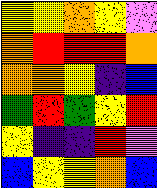[["yellow", "yellow", "orange", "yellow", "violet"], ["orange", "red", "red", "red", "orange"], ["orange", "orange", "yellow", "indigo", "blue"], ["green", "red", "green", "yellow", "red"], ["yellow", "indigo", "indigo", "red", "violet"], ["blue", "yellow", "yellow", "orange", "blue"]]